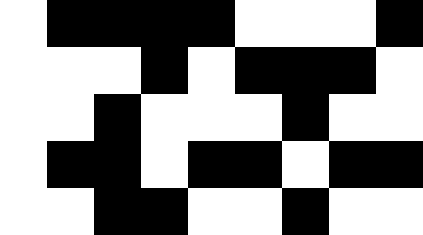[["white", "black", "black", "black", "black", "white", "white", "white", "black"], ["white", "white", "white", "black", "white", "black", "black", "black", "white"], ["white", "white", "black", "white", "white", "white", "black", "white", "white"], ["white", "black", "black", "white", "black", "black", "white", "black", "black"], ["white", "white", "black", "black", "white", "white", "black", "white", "white"]]